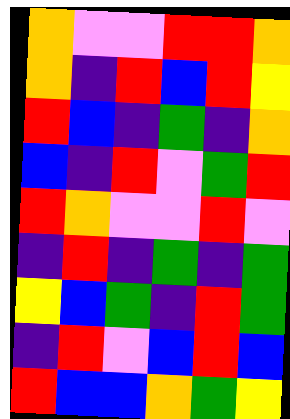[["orange", "violet", "violet", "red", "red", "orange"], ["orange", "indigo", "red", "blue", "red", "yellow"], ["red", "blue", "indigo", "green", "indigo", "orange"], ["blue", "indigo", "red", "violet", "green", "red"], ["red", "orange", "violet", "violet", "red", "violet"], ["indigo", "red", "indigo", "green", "indigo", "green"], ["yellow", "blue", "green", "indigo", "red", "green"], ["indigo", "red", "violet", "blue", "red", "blue"], ["red", "blue", "blue", "orange", "green", "yellow"]]